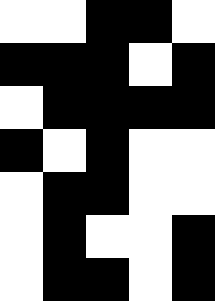[["white", "white", "black", "black", "white"], ["black", "black", "black", "white", "black"], ["white", "black", "black", "black", "black"], ["black", "white", "black", "white", "white"], ["white", "black", "black", "white", "white"], ["white", "black", "white", "white", "black"], ["white", "black", "black", "white", "black"]]